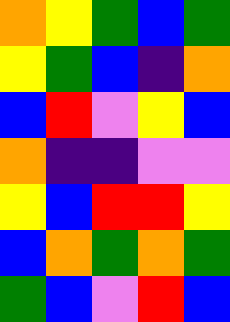[["orange", "yellow", "green", "blue", "green"], ["yellow", "green", "blue", "indigo", "orange"], ["blue", "red", "violet", "yellow", "blue"], ["orange", "indigo", "indigo", "violet", "violet"], ["yellow", "blue", "red", "red", "yellow"], ["blue", "orange", "green", "orange", "green"], ["green", "blue", "violet", "red", "blue"]]